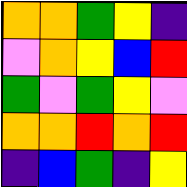[["orange", "orange", "green", "yellow", "indigo"], ["violet", "orange", "yellow", "blue", "red"], ["green", "violet", "green", "yellow", "violet"], ["orange", "orange", "red", "orange", "red"], ["indigo", "blue", "green", "indigo", "yellow"]]